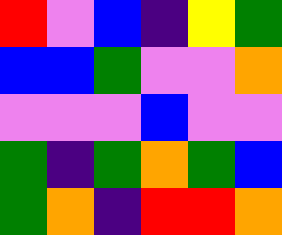[["red", "violet", "blue", "indigo", "yellow", "green"], ["blue", "blue", "green", "violet", "violet", "orange"], ["violet", "violet", "violet", "blue", "violet", "violet"], ["green", "indigo", "green", "orange", "green", "blue"], ["green", "orange", "indigo", "red", "red", "orange"]]